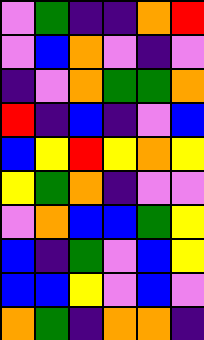[["violet", "green", "indigo", "indigo", "orange", "red"], ["violet", "blue", "orange", "violet", "indigo", "violet"], ["indigo", "violet", "orange", "green", "green", "orange"], ["red", "indigo", "blue", "indigo", "violet", "blue"], ["blue", "yellow", "red", "yellow", "orange", "yellow"], ["yellow", "green", "orange", "indigo", "violet", "violet"], ["violet", "orange", "blue", "blue", "green", "yellow"], ["blue", "indigo", "green", "violet", "blue", "yellow"], ["blue", "blue", "yellow", "violet", "blue", "violet"], ["orange", "green", "indigo", "orange", "orange", "indigo"]]